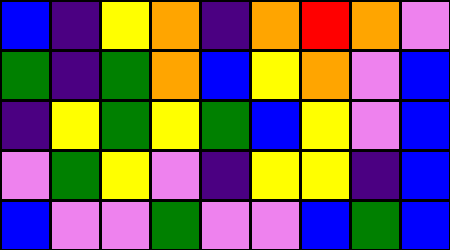[["blue", "indigo", "yellow", "orange", "indigo", "orange", "red", "orange", "violet"], ["green", "indigo", "green", "orange", "blue", "yellow", "orange", "violet", "blue"], ["indigo", "yellow", "green", "yellow", "green", "blue", "yellow", "violet", "blue"], ["violet", "green", "yellow", "violet", "indigo", "yellow", "yellow", "indigo", "blue"], ["blue", "violet", "violet", "green", "violet", "violet", "blue", "green", "blue"]]